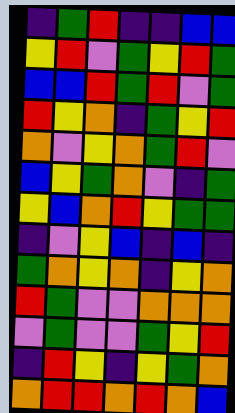[["indigo", "green", "red", "indigo", "indigo", "blue", "blue"], ["yellow", "red", "violet", "green", "yellow", "red", "green"], ["blue", "blue", "red", "green", "red", "violet", "green"], ["red", "yellow", "orange", "indigo", "green", "yellow", "red"], ["orange", "violet", "yellow", "orange", "green", "red", "violet"], ["blue", "yellow", "green", "orange", "violet", "indigo", "green"], ["yellow", "blue", "orange", "red", "yellow", "green", "green"], ["indigo", "violet", "yellow", "blue", "indigo", "blue", "indigo"], ["green", "orange", "yellow", "orange", "indigo", "yellow", "orange"], ["red", "green", "violet", "violet", "orange", "orange", "orange"], ["violet", "green", "violet", "violet", "green", "yellow", "red"], ["indigo", "red", "yellow", "indigo", "yellow", "green", "orange"], ["orange", "red", "red", "orange", "red", "orange", "blue"]]